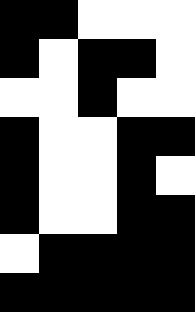[["black", "black", "white", "white", "white"], ["black", "white", "black", "black", "white"], ["white", "white", "black", "white", "white"], ["black", "white", "white", "black", "black"], ["black", "white", "white", "black", "white"], ["black", "white", "white", "black", "black"], ["white", "black", "black", "black", "black"], ["black", "black", "black", "black", "black"]]